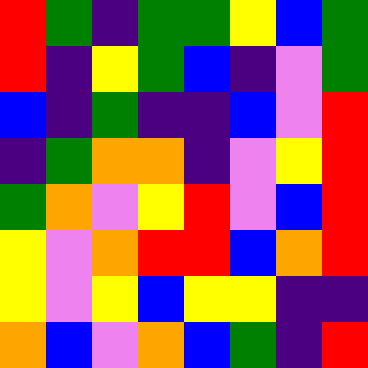[["red", "green", "indigo", "green", "green", "yellow", "blue", "green"], ["red", "indigo", "yellow", "green", "blue", "indigo", "violet", "green"], ["blue", "indigo", "green", "indigo", "indigo", "blue", "violet", "red"], ["indigo", "green", "orange", "orange", "indigo", "violet", "yellow", "red"], ["green", "orange", "violet", "yellow", "red", "violet", "blue", "red"], ["yellow", "violet", "orange", "red", "red", "blue", "orange", "red"], ["yellow", "violet", "yellow", "blue", "yellow", "yellow", "indigo", "indigo"], ["orange", "blue", "violet", "orange", "blue", "green", "indigo", "red"]]